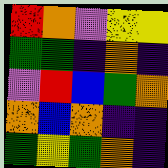[["red", "orange", "violet", "yellow", "yellow"], ["green", "green", "indigo", "orange", "indigo"], ["violet", "red", "blue", "green", "orange"], ["orange", "blue", "orange", "indigo", "indigo"], ["green", "yellow", "green", "orange", "indigo"]]